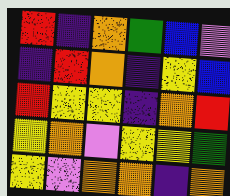[["red", "indigo", "orange", "green", "blue", "violet"], ["indigo", "red", "orange", "indigo", "yellow", "blue"], ["red", "yellow", "yellow", "indigo", "orange", "red"], ["yellow", "orange", "violet", "yellow", "yellow", "green"], ["yellow", "violet", "orange", "orange", "indigo", "orange"]]